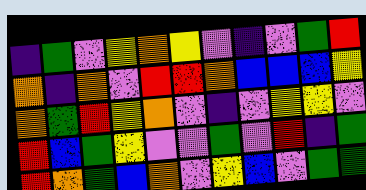[["indigo", "green", "violet", "yellow", "orange", "yellow", "violet", "indigo", "violet", "green", "red"], ["orange", "indigo", "orange", "violet", "red", "red", "orange", "blue", "blue", "blue", "yellow"], ["orange", "green", "red", "yellow", "orange", "violet", "indigo", "violet", "yellow", "yellow", "violet"], ["red", "blue", "green", "yellow", "violet", "violet", "green", "violet", "red", "indigo", "green"], ["red", "orange", "green", "blue", "orange", "violet", "yellow", "blue", "violet", "green", "green"]]